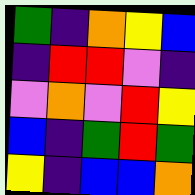[["green", "indigo", "orange", "yellow", "blue"], ["indigo", "red", "red", "violet", "indigo"], ["violet", "orange", "violet", "red", "yellow"], ["blue", "indigo", "green", "red", "green"], ["yellow", "indigo", "blue", "blue", "orange"]]